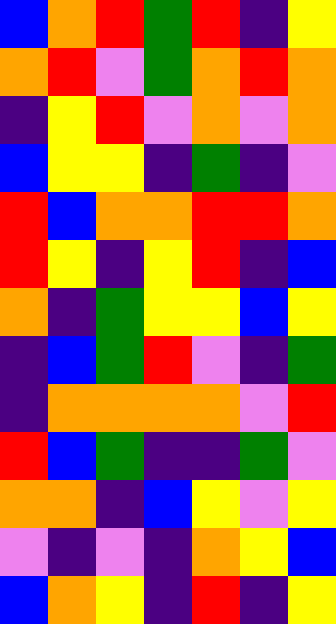[["blue", "orange", "red", "green", "red", "indigo", "yellow"], ["orange", "red", "violet", "green", "orange", "red", "orange"], ["indigo", "yellow", "red", "violet", "orange", "violet", "orange"], ["blue", "yellow", "yellow", "indigo", "green", "indigo", "violet"], ["red", "blue", "orange", "orange", "red", "red", "orange"], ["red", "yellow", "indigo", "yellow", "red", "indigo", "blue"], ["orange", "indigo", "green", "yellow", "yellow", "blue", "yellow"], ["indigo", "blue", "green", "red", "violet", "indigo", "green"], ["indigo", "orange", "orange", "orange", "orange", "violet", "red"], ["red", "blue", "green", "indigo", "indigo", "green", "violet"], ["orange", "orange", "indigo", "blue", "yellow", "violet", "yellow"], ["violet", "indigo", "violet", "indigo", "orange", "yellow", "blue"], ["blue", "orange", "yellow", "indigo", "red", "indigo", "yellow"]]